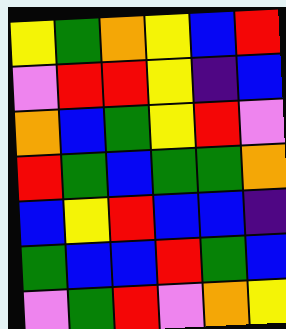[["yellow", "green", "orange", "yellow", "blue", "red"], ["violet", "red", "red", "yellow", "indigo", "blue"], ["orange", "blue", "green", "yellow", "red", "violet"], ["red", "green", "blue", "green", "green", "orange"], ["blue", "yellow", "red", "blue", "blue", "indigo"], ["green", "blue", "blue", "red", "green", "blue"], ["violet", "green", "red", "violet", "orange", "yellow"]]